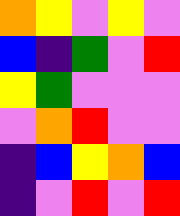[["orange", "yellow", "violet", "yellow", "violet"], ["blue", "indigo", "green", "violet", "red"], ["yellow", "green", "violet", "violet", "violet"], ["violet", "orange", "red", "violet", "violet"], ["indigo", "blue", "yellow", "orange", "blue"], ["indigo", "violet", "red", "violet", "red"]]